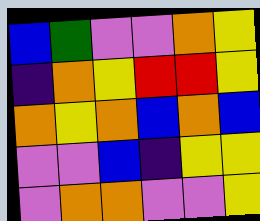[["blue", "green", "violet", "violet", "orange", "yellow"], ["indigo", "orange", "yellow", "red", "red", "yellow"], ["orange", "yellow", "orange", "blue", "orange", "blue"], ["violet", "violet", "blue", "indigo", "yellow", "yellow"], ["violet", "orange", "orange", "violet", "violet", "yellow"]]